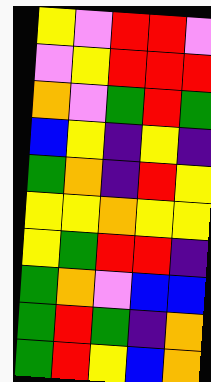[["yellow", "violet", "red", "red", "violet"], ["violet", "yellow", "red", "red", "red"], ["orange", "violet", "green", "red", "green"], ["blue", "yellow", "indigo", "yellow", "indigo"], ["green", "orange", "indigo", "red", "yellow"], ["yellow", "yellow", "orange", "yellow", "yellow"], ["yellow", "green", "red", "red", "indigo"], ["green", "orange", "violet", "blue", "blue"], ["green", "red", "green", "indigo", "orange"], ["green", "red", "yellow", "blue", "orange"]]